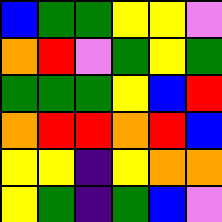[["blue", "green", "green", "yellow", "yellow", "violet"], ["orange", "red", "violet", "green", "yellow", "green"], ["green", "green", "green", "yellow", "blue", "red"], ["orange", "red", "red", "orange", "red", "blue"], ["yellow", "yellow", "indigo", "yellow", "orange", "orange"], ["yellow", "green", "indigo", "green", "blue", "violet"]]